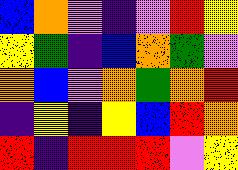[["blue", "orange", "violet", "indigo", "violet", "red", "yellow"], ["yellow", "green", "indigo", "blue", "orange", "green", "violet"], ["orange", "blue", "violet", "orange", "green", "orange", "red"], ["indigo", "yellow", "indigo", "yellow", "blue", "red", "orange"], ["red", "indigo", "red", "red", "red", "violet", "yellow"]]